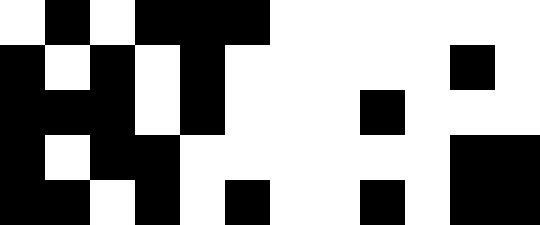[["white", "black", "white", "black", "black", "black", "white", "white", "white", "white", "white", "white"], ["black", "white", "black", "white", "black", "white", "white", "white", "white", "white", "black", "white"], ["black", "black", "black", "white", "black", "white", "white", "white", "black", "white", "white", "white"], ["black", "white", "black", "black", "white", "white", "white", "white", "white", "white", "black", "black"], ["black", "black", "white", "black", "white", "black", "white", "white", "black", "white", "black", "black"]]